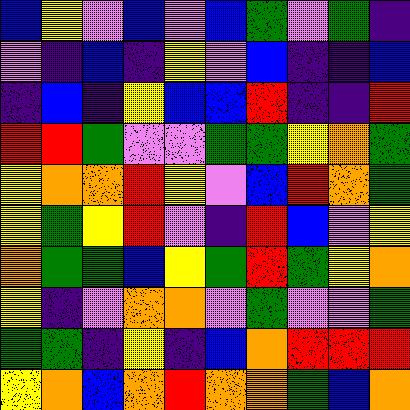[["blue", "yellow", "violet", "blue", "violet", "blue", "green", "violet", "green", "indigo"], ["violet", "indigo", "blue", "indigo", "yellow", "violet", "blue", "indigo", "indigo", "blue"], ["indigo", "blue", "indigo", "yellow", "blue", "blue", "red", "indigo", "indigo", "red"], ["red", "red", "green", "violet", "violet", "green", "green", "yellow", "orange", "green"], ["yellow", "orange", "orange", "red", "yellow", "violet", "blue", "red", "orange", "green"], ["yellow", "green", "yellow", "red", "violet", "indigo", "red", "blue", "violet", "yellow"], ["orange", "green", "green", "blue", "yellow", "green", "red", "green", "yellow", "orange"], ["yellow", "indigo", "violet", "orange", "orange", "violet", "green", "violet", "violet", "green"], ["green", "green", "indigo", "yellow", "indigo", "blue", "orange", "red", "red", "red"], ["yellow", "orange", "blue", "orange", "red", "orange", "orange", "green", "blue", "orange"]]